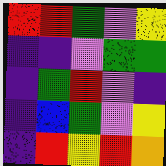[["red", "red", "green", "violet", "yellow"], ["indigo", "indigo", "violet", "green", "green"], ["indigo", "green", "red", "violet", "indigo"], ["indigo", "blue", "green", "violet", "yellow"], ["indigo", "red", "yellow", "red", "orange"]]